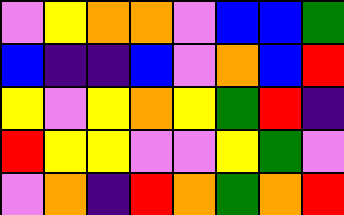[["violet", "yellow", "orange", "orange", "violet", "blue", "blue", "green"], ["blue", "indigo", "indigo", "blue", "violet", "orange", "blue", "red"], ["yellow", "violet", "yellow", "orange", "yellow", "green", "red", "indigo"], ["red", "yellow", "yellow", "violet", "violet", "yellow", "green", "violet"], ["violet", "orange", "indigo", "red", "orange", "green", "orange", "red"]]